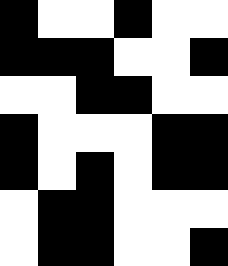[["black", "white", "white", "black", "white", "white"], ["black", "black", "black", "white", "white", "black"], ["white", "white", "black", "black", "white", "white"], ["black", "white", "white", "white", "black", "black"], ["black", "white", "black", "white", "black", "black"], ["white", "black", "black", "white", "white", "white"], ["white", "black", "black", "white", "white", "black"]]